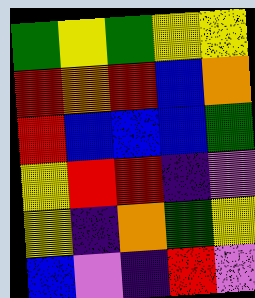[["green", "yellow", "green", "yellow", "yellow"], ["red", "orange", "red", "blue", "orange"], ["red", "blue", "blue", "blue", "green"], ["yellow", "red", "red", "indigo", "violet"], ["yellow", "indigo", "orange", "green", "yellow"], ["blue", "violet", "indigo", "red", "violet"]]